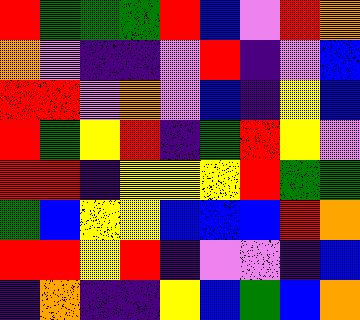[["red", "green", "green", "green", "red", "blue", "violet", "red", "orange"], ["orange", "violet", "indigo", "indigo", "violet", "red", "indigo", "violet", "blue"], ["red", "red", "violet", "orange", "violet", "blue", "indigo", "yellow", "blue"], ["red", "green", "yellow", "red", "indigo", "green", "red", "yellow", "violet"], ["red", "red", "indigo", "yellow", "yellow", "yellow", "red", "green", "green"], ["green", "blue", "yellow", "yellow", "blue", "blue", "blue", "red", "orange"], ["red", "red", "yellow", "red", "indigo", "violet", "violet", "indigo", "blue"], ["indigo", "orange", "indigo", "indigo", "yellow", "blue", "green", "blue", "orange"]]